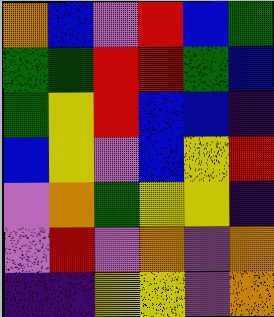[["orange", "blue", "violet", "red", "blue", "green"], ["green", "green", "red", "red", "green", "blue"], ["green", "yellow", "red", "blue", "blue", "indigo"], ["blue", "yellow", "violet", "blue", "yellow", "red"], ["violet", "orange", "green", "yellow", "yellow", "indigo"], ["violet", "red", "violet", "orange", "violet", "orange"], ["indigo", "indigo", "yellow", "yellow", "violet", "orange"]]